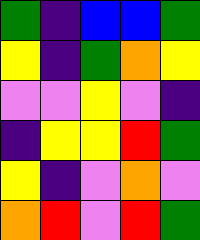[["green", "indigo", "blue", "blue", "green"], ["yellow", "indigo", "green", "orange", "yellow"], ["violet", "violet", "yellow", "violet", "indigo"], ["indigo", "yellow", "yellow", "red", "green"], ["yellow", "indigo", "violet", "orange", "violet"], ["orange", "red", "violet", "red", "green"]]